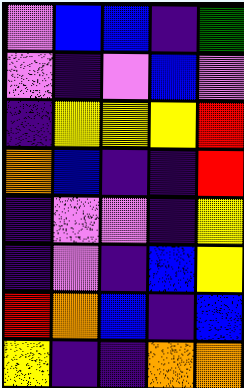[["violet", "blue", "blue", "indigo", "green"], ["violet", "indigo", "violet", "blue", "violet"], ["indigo", "yellow", "yellow", "yellow", "red"], ["orange", "blue", "indigo", "indigo", "red"], ["indigo", "violet", "violet", "indigo", "yellow"], ["indigo", "violet", "indigo", "blue", "yellow"], ["red", "orange", "blue", "indigo", "blue"], ["yellow", "indigo", "indigo", "orange", "orange"]]